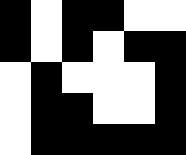[["black", "white", "black", "black", "white", "white"], ["black", "white", "black", "white", "black", "black"], ["white", "black", "white", "white", "white", "black"], ["white", "black", "black", "white", "white", "black"], ["white", "black", "black", "black", "black", "black"]]